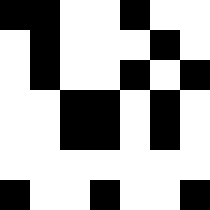[["black", "black", "white", "white", "black", "white", "white"], ["white", "black", "white", "white", "white", "black", "white"], ["white", "black", "white", "white", "black", "white", "black"], ["white", "white", "black", "black", "white", "black", "white"], ["white", "white", "black", "black", "white", "black", "white"], ["white", "white", "white", "white", "white", "white", "white"], ["black", "white", "white", "black", "white", "white", "black"]]